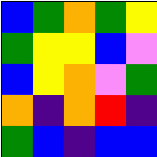[["blue", "green", "orange", "green", "yellow"], ["green", "yellow", "yellow", "blue", "violet"], ["blue", "yellow", "orange", "violet", "green"], ["orange", "indigo", "orange", "red", "indigo"], ["green", "blue", "indigo", "blue", "blue"]]